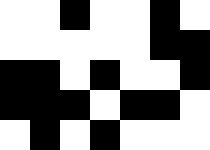[["white", "white", "black", "white", "white", "black", "white"], ["white", "white", "white", "white", "white", "black", "black"], ["black", "black", "white", "black", "white", "white", "black"], ["black", "black", "black", "white", "black", "black", "white"], ["white", "black", "white", "black", "white", "white", "white"]]